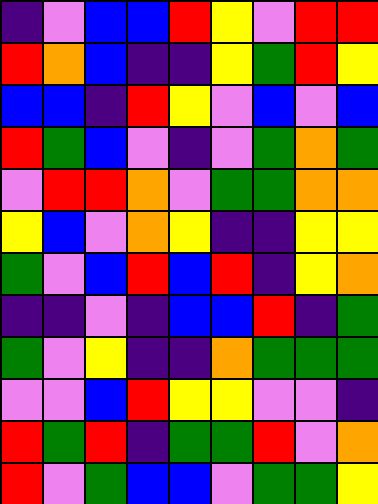[["indigo", "violet", "blue", "blue", "red", "yellow", "violet", "red", "red"], ["red", "orange", "blue", "indigo", "indigo", "yellow", "green", "red", "yellow"], ["blue", "blue", "indigo", "red", "yellow", "violet", "blue", "violet", "blue"], ["red", "green", "blue", "violet", "indigo", "violet", "green", "orange", "green"], ["violet", "red", "red", "orange", "violet", "green", "green", "orange", "orange"], ["yellow", "blue", "violet", "orange", "yellow", "indigo", "indigo", "yellow", "yellow"], ["green", "violet", "blue", "red", "blue", "red", "indigo", "yellow", "orange"], ["indigo", "indigo", "violet", "indigo", "blue", "blue", "red", "indigo", "green"], ["green", "violet", "yellow", "indigo", "indigo", "orange", "green", "green", "green"], ["violet", "violet", "blue", "red", "yellow", "yellow", "violet", "violet", "indigo"], ["red", "green", "red", "indigo", "green", "green", "red", "violet", "orange"], ["red", "violet", "green", "blue", "blue", "violet", "green", "green", "yellow"]]